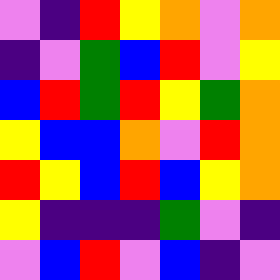[["violet", "indigo", "red", "yellow", "orange", "violet", "orange"], ["indigo", "violet", "green", "blue", "red", "violet", "yellow"], ["blue", "red", "green", "red", "yellow", "green", "orange"], ["yellow", "blue", "blue", "orange", "violet", "red", "orange"], ["red", "yellow", "blue", "red", "blue", "yellow", "orange"], ["yellow", "indigo", "indigo", "indigo", "green", "violet", "indigo"], ["violet", "blue", "red", "violet", "blue", "indigo", "violet"]]